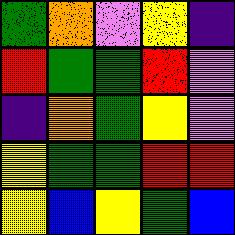[["green", "orange", "violet", "yellow", "indigo"], ["red", "green", "green", "red", "violet"], ["indigo", "orange", "green", "yellow", "violet"], ["yellow", "green", "green", "red", "red"], ["yellow", "blue", "yellow", "green", "blue"]]